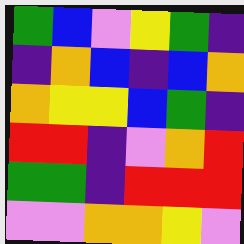[["green", "blue", "violet", "yellow", "green", "indigo"], ["indigo", "orange", "blue", "indigo", "blue", "orange"], ["orange", "yellow", "yellow", "blue", "green", "indigo"], ["red", "red", "indigo", "violet", "orange", "red"], ["green", "green", "indigo", "red", "red", "red"], ["violet", "violet", "orange", "orange", "yellow", "violet"]]